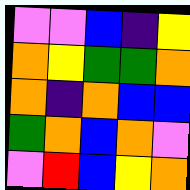[["violet", "violet", "blue", "indigo", "yellow"], ["orange", "yellow", "green", "green", "orange"], ["orange", "indigo", "orange", "blue", "blue"], ["green", "orange", "blue", "orange", "violet"], ["violet", "red", "blue", "yellow", "orange"]]